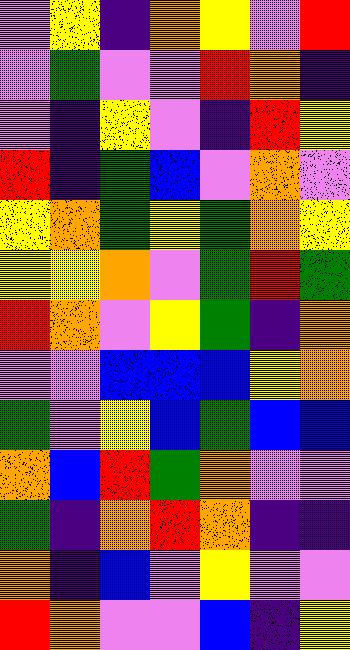[["violet", "yellow", "indigo", "orange", "yellow", "violet", "red"], ["violet", "green", "violet", "violet", "red", "orange", "indigo"], ["violet", "indigo", "yellow", "violet", "indigo", "red", "yellow"], ["red", "indigo", "green", "blue", "violet", "orange", "violet"], ["yellow", "orange", "green", "yellow", "green", "orange", "yellow"], ["yellow", "yellow", "orange", "violet", "green", "red", "green"], ["red", "orange", "violet", "yellow", "green", "indigo", "orange"], ["violet", "violet", "blue", "blue", "blue", "yellow", "orange"], ["green", "violet", "yellow", "blue", "green", "blue", "blue"], ["orange", "blue", "red", "green", "orange", "violet", "violet"], ["green", "indigo", "orange", "red", "orange", "indigo", "indigo"], ["orange", "indigo", "blue", "violet", "yellow", "violet", "violet"], ["red", "orange", "violet", "violet", "blue", "indigo", "yellow"]]